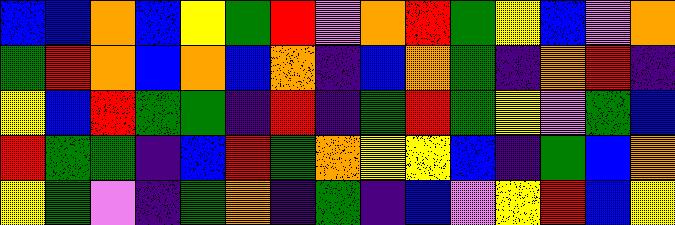[["blue", "blue", "orange", "blue", "yellow", "green", "red", "violet", "orange", "red", "green", "yellow", "blue", "violet", "orange"], ["green", "red", "orange", "blue", "orange", "blue", "orange", "indigo", "blue", "orange", "green", "indigo", "orange", "red", "indigo"], ["yellow", "blue", "red", "green", "green", "indigo", "red", "indigo", "green", "red", "green", "yellow", "violet", "green", "blue"], ["red", "green", "green", "indigo", "blue", "red", "green", "orange", "yellow", "yellow", "blue", "indigo", "green", "blue", "orange"], ["yellow", "green", "violet", "indigo", "green", "orange", "indigo", "green", "indigo", "blue", "violet", "yellow", "red", "blue", "yellow"]]